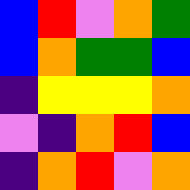[["blue", "red", "violet", "orange", "green"], ["blue", "orange", "green", "green", "blue"], ["indigo", "yellow", "yellow", "yellow", "orange"], ["violet", "indigo", "orange", "red", "blue"], ["indigo", "orange", "red", "violet", "orange"]]